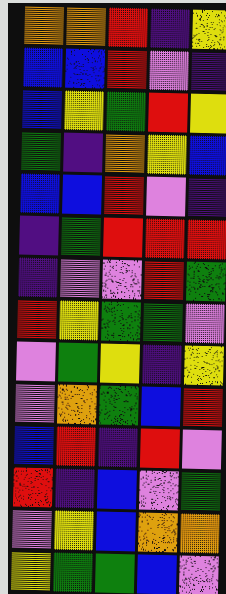[["orange", "orange", "red", "indigo", "yellow"], ["blue", "blue", "red", "violet", "indigo"], ["blue", "yellow", "green", "red", "yellow"], ["green", "indigo", "orange", "yellow", "blue"], ["blue", "blue", "red", "violet", "indigo"], ["indigo", "green", "red", "red", "red"], ["indigo", "violet", "violet", "red", "green"], ["red", "yellow", "green", "green", "violet"], ["violet", "green", "yellow", "indigo", "yellow"], ["violet", "orange", "green", "blue", "red"], ["blue", "red", "indigo", "red", "violet"], ["red", "indigo", "blue", "violet", "green"], ["violet", "yellow", "blue", "orange", "orange"], ["yellow", "green", "green", "blue", "violet"]]